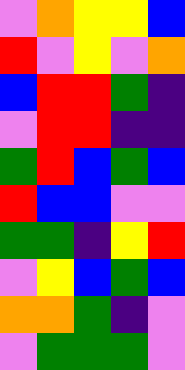[["violet", "orange", "yellow", "yellow", "blue"], ["red", "violet", "yellow", "violet", "orange"], ["blue", "red", "red", "green", "indigo"], ["violet", "red", "red", "indigo", "indigo"], ["green", "red", "blue", "green", "blue"], ["red", "blue", "blue", "violet", "violet"], ["green", "green", "indigo", "yellow", "red"], ["violet", "yellow", "blue", "green", "blue"], ["orange", "orange", "green", "indigo", "violet"], ["violet", "green", "green", "green", "violet"]]